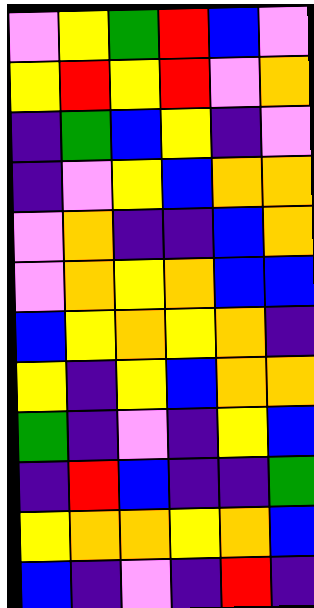[["violet", "yellow", "green", "red", "blue", "violet"], ["yellow", "red", "yellow", "red", "violet", "orange"], ["indigo", "green", "blue", "yellow", "indigo", "violet"], ["indigo", "violet", "yellow", "blue", "orange", "orange"], ["violet", "orange", "indigo", "indigo", "blue", "orange"], ["violet", "orange", "yellow", "orange", "blue", "blue"], ["blue", "yellow", "orange", "yellow", "orange", "indigo"], ["yellow", "indigo", "yellow", "blue", "orange", "orange"], ["green", "indigo", "violet", "indigo", "yellow", "blue"], ["indigo", "red", "blue", "indigo", "indigo", "green"], ["yellow", "orange", "orange", "yellow", "orange", "blue"], ["blue", "indigo", "violet", "indigo", "red", "indigo"]]